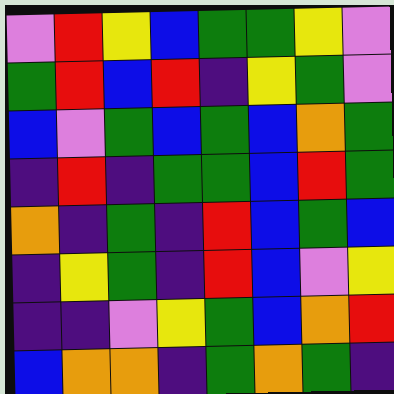[["violet", "red", "yellow", "blue", "green", "green", "yellow", "violet"], ["green", "red", "blue", "red", "indigo", "yellow", "green", "violet"], ["blue", "violet", "green", "blue", "green", "blue", "orange", "green"], ["indigo", "red", "indigo", "green", "green", "blue", "red", "green"], ["orange", "indigo", "green", "indigo", "red", "blue", "green", "blue"], ["indigo", "yellow", "green", "indigo", "red", "blue", "violet", "yellow"], ["indigo", "indigo", "violet", "yellow", "green", "blue", "orange", "red"], ["blue", "orange", "orange", "indigo", "green", "orange", "green", "indigo"]]